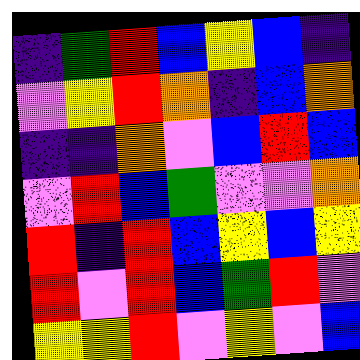[["indigo", "green", "red", "blue", "yellow", "blue", "indigo"], ["violet", "yellow", "red", "orange", "indigo", "blue", "orange"], ["indigo", "indigo", "orange", "violet", "blue", "red", "blue"], ["violet", "red", "blue", "green", "violet", "violet", "orange"], ["red", "indigo", "red", "blue", "yellow", "blue", "yellow"], ["red", "violet", "red", "blue", "green", "red", "violet"], ["yellow", "yellow", "red", "violet", "yellow", "violet", "blue"]]